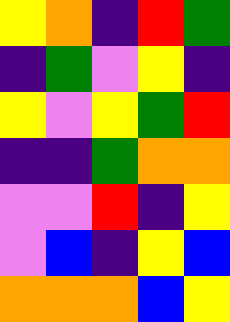[["yellow", "orange", "indigo", "red", "green"], ["indigo", "green", "violet", "yellow", "indigo"], ["yellow", "violet", "yellow", "green", "red"], ["indigo", "indigo", "green", "orange", "orange"], ["violet", "violet", "red", "indigo", "yellow"], ["violet", "blue", "indigo", "yellow", "blue"], ["orange", "orange", "orange", "blue", "yellow"]]